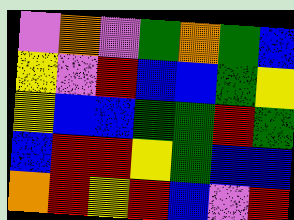[["violet", "orange", "violet", "green", "orange", "green", "blue"], ["yellow", "violet", "red", "blue", "blue", "green", "yellow"], ["yellow", "blue", "blue", "green", "green", "red", "green"], ["blue", "red", "red", "yellow", "green", "blue", "blue"], ["orange", "red", "yellow", "red", "blue", "violet", "red"]]